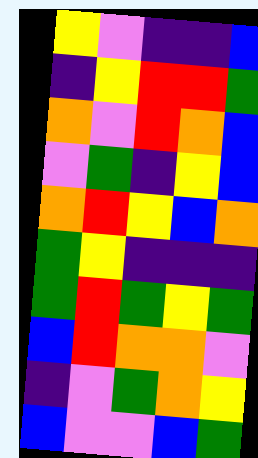[["yellow", "violet", "indigo", "indigo", "blue"], ["indigo", "yellow", "red", "red", "green"], ["orange", "violet", "red", "orange", "blue"], ["violet", "green", "indigo", "yellow", "blue"], ["orange", "red", "yellow", "blue", "orange"], ["green", "yellow", "indigo", "indigo", "indigo"], ["green", "red", "green", "yellow", "green"], ["blue", "red", "orange", "orange", "violet"], ["indigo", "violet", "green", "orange", "yellow"], ["blue", "violet", "violet", "blue", "green"]]